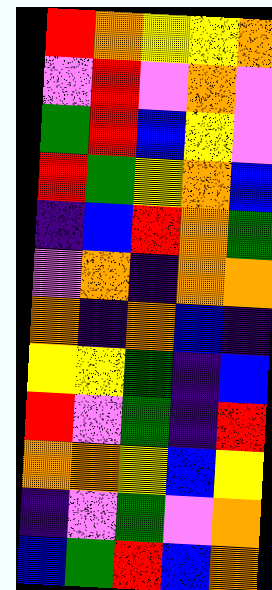[["red", "orange", "yellow", "yellow", "orange"], ["violet", "red", "violet", "orange", "violet"], ["green", "red", "blue", "yellow", "violet"], ["red", "green", "yellow", "orange", "blue"], ["indigo", "blue", "red", "orange", "green"], ["violet", "orange", "indigo", "orange", "orange"], ["orange", "indigo", "orange", "blue", "indigo"], ["yellow", "yellow", "green", "indigo", "blue"], ["red", "violet", "green", "indigo", "red"], ["orange", "orange", "yellow", "blue", "yellow"], ["indigo", "violet", "green", "violet", "orange"], ["blue", "green", "red", "blue", "orange"]]